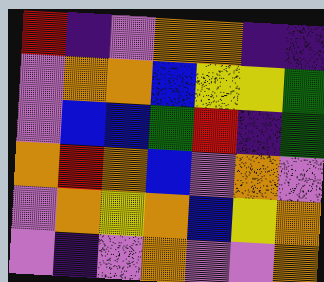[["red", "indigo", "violet", "orange", "orange", "indigo", "indigo"], ["violet", "orange", "orange", "blue", "yellow", "yellow", "green"], ["violet", "blue", "blue", "green", "red", "indigo", "green"], ["orange", "red", "orange", "blue", "violet", "orange", "violet"], ["violet", "orange", "yellow", "orange", "blue", "yellow", "orange"], ["violet", "indigo", "violet", "orange", "violet", "violet", "orange"]]